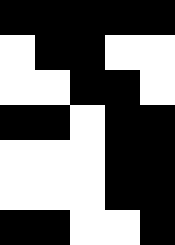[["black", "black", "black", "black", "black"], ["white", "black", "black", "white", "white"], ["white", "white", "black", "black", "white"], ["black", "black", "white", "black", "black"], ["white", "white", "white", "black", "black"], ["white", "white", "white", "black", "black"], ["black", "black", "white", "white", "black"]]